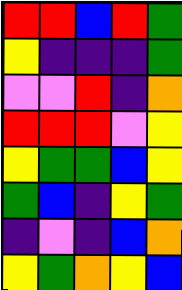[["red", "red", "blue", "red", "green"], ["yellow", "indigo", "indigo", "indigo", "green"], ["violet", "violet", "red", "indigo", "orange"], ["red", "red", "red", "violet", "yellow"], ["yellow", "green", "green", "blue", "yellow"], ["green", "blue", "indigo", "yellow", "green"], ["indigo", "violet", "indigo", "blue", "orange"], ["yellow", "green", "orange", "yellow", "blue"]]